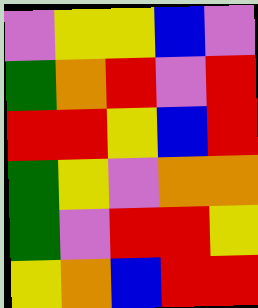[["violet", "yellow", "yellow", "blue", "violet"], ["green", "orange", "red", "violet", "red"], ["red", "red", "yellow", "blue", "red"], ["green", "yellow", "violet", "orange", "orange"], ["green", "violet", "red", "red", "yellow"], ["yellow", "orange", "blue", "red", "red"]]